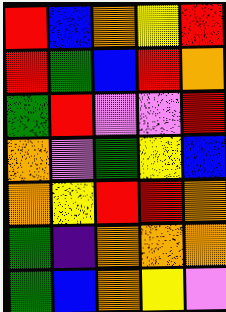[["red", "blue", "orange", "yellow", "red"], ["red", "green", "blue", "red", "orange"], ["green", "red", "violet", "violet", "red"], ["orange", "violet", "green", "yellow", "blue"], ["orange", "yellow", "red", "red", "orange"], ["green", "indigo", "orange", "orange", "orange"], ["green", "blue", "orange", "yellow", "violet"]]